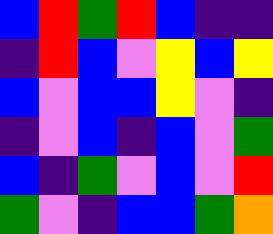[["blue", "red", "green", "red", "blue", "indigo", "indigo"], ["indigo", "red", "blue", "violet", "yellow", "blue", "yellow"], ["blue", "violet", "blue", "blue", "yellow", "violet", "indigo"], ["indigo", "violet", "blue", "indigo", "blue", "violet", "green"], ["blue", "indigo", "green", "violet", "blue", "violet", "red"], ["green", "violet", "indigo", "blue", "blue", "green", "orange"]]